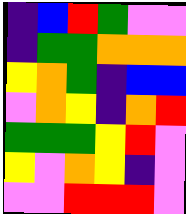[["indigo", "blue", "red", "green", "violet", "violet"], ["indigo", "green", "green", "orange", "orange", "orange"], ["yellow", "orange", "green", "indigo", "blue", "blue"], ["violet", "orange", "yellow", "indigo", "orange", "red"], ["green", "green", "green", "yellow", "red", "violet"], ["yellow", "violet", "orange", "yellow", "indigo", "violet"], ["violet", "violet", "red", "red", "red", "violet"]]